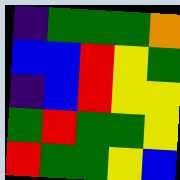[["indigo", "green", "green", "green", "orange"], ["blue", "blue", "red", "yellow", "green"], ["indigo", "blue", "red", "yellow", "yellow"], ["green", "red", "green", "green", "yellow"], ["red", "green", "green", "yellow", "blue"]]